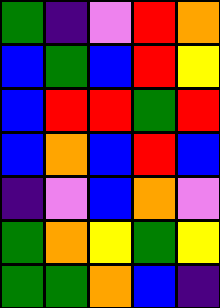[["green", "indigo", "violet", "red", "orange"], ["blue", "green", "blue", "red", "yellow"], ["blue", "red", "red", "green", "red"], ["blue", "orange", "blue", "red", "blue"], ["indigo", "violet", "blue", "orange", "violet"], ["green", "orange", "yellow", "green", "yellow"], ["green", "green", "orange", "blue", "indigo"]]